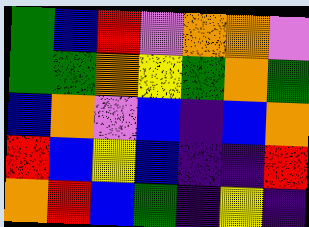[["green", "blue", "red", "violet", "orange", "orange", "violet"], ["green", "green", "orange", "yellow", "green", "orange", "green"], ["blue", "orange", "violet", "blue", "indigo", "blue", "orange"], ["red", "blue", "yellow", "blue", "indigo", "indigo", "red"], ["orange", "red", "blue", "green", "indigo", "yellow", "indigo"]]